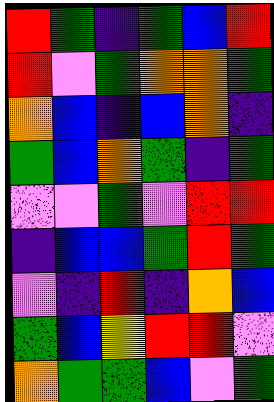[["red", "green", "indigo", "green", "blue", "red"], ["red", "violet", "green", "orange", "orange", "green"], ["orange", "blue", "indigo", "blue", "orange", "indigo"], ["green", "blue", "orange", "green", "indigo", "green"], ["violet", "violet", "green", "violet", "red", "red"], ["indigo", "blue", "blue", "green", "red", "green"], ["violet", "indigo", "red", "indigo", "orange", "blue"], ["green", "blue", "yellow", "red", "red", "violet"], ["orange", "green", "green", "blue", "violet", "green"]]